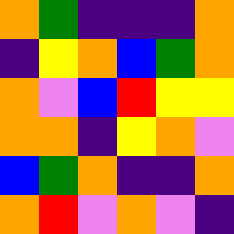[["orange", "green", "indigo", "indigo", "indigo", "orange"], ["indigo", "yellow", "orange", "blue", "green", "orange"], ["orange", "violet", "blue", "red", "yellow", "yellow"], ["orange", "orange", "indigo", "yellow", "orange", "violet"], ["blue", "green", "orange", "indigo", "indigo", "orange"], ["orange", "red", "violet", "orange", "violet", "indigo"]]